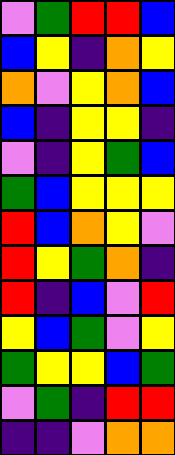[["violet", "green", "red", "red", "blue"], ["blue", "yellow", "indigo", "orange", "yellow"], ["orange", "violet", "yellow", "orange", "blue"], ["blue", "indigo", "yellow", "yellow", "indigo"], ["violet", "indigo", "yellow", "green", "blue"], ["green", "blue", "yellow", "yellow", "yellow"], ["red", "blue", "orange", "yellow", "violet"], ["red", "yellow", "green", "orange", "indigo"], ["red", "indigo", "blue", "violet", "red"], ["yellow", "blue", "green", "violet", "yellow"], ["green", "yellow", "yellow", "blue", "green"], ["violet", "green", "indigo", "red", "red"], ["indigo", "indigo", "violet", "orange", "orange"]]